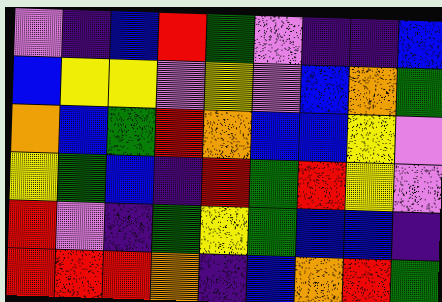[["violet", "indigo", "blue", "red", "green", "violet", "indigo", "indigo", "blue"], ["blue", "yellow", "yellow", "violet", "yellow", "violet", "blue", "orange", "green"], ["orange", "blue", "green", "red", "orange", "blue", "blue", "yellow", "violet"], ["yellow", "green", "blue", "indigo", "red", "green", "red", "yellow", "violet"], ["red", "violet", "indigo", "green", "yellow", "green", "blue", "blue", "indigo"], ["red", "red", "red", "orange", "indigo", "blue", "orange", "red", "green"]]